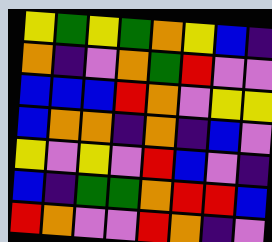[["yellow", "green", "yellow", "green", "orange", "yellow", "blue", "indigo"], ["orange", "indigo", "violet", "orange", "green", "red", "violet", "violet"], ["blue", "blue", "blue", "red", "orange", "violet", "yellow", "yellow"], ["blue", "orange", "orange", "indigo", "orange", "indigo", "blue", "violet"], ["yellow", "violet", "yellow", "violet", "red", "blue", "violet", "indigo"], ["blue", "indigo", "green", "green", "orange", "red", "red", "blue"], ["red", "orange", "violet", "violet", "red", "orange", "indigo", "violet"]]